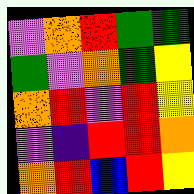[["violet", "orange", "red", "green", "green"], ["green", "violet", "orange", "green", "yellow"], ["orange", "red", "violet", "red", "yellow"], ["violet", "indigo", "red", "red", "orange"], ["orange", "red", "blue", "red", "yellow"]]